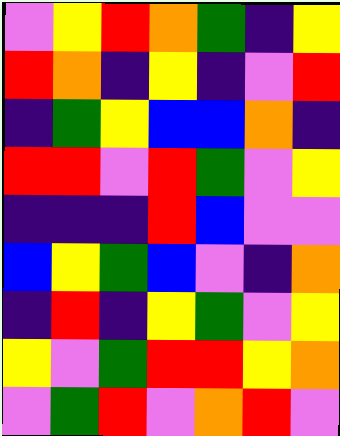[["violet", "yellow", "red", "orange", "green", "indigo", "yellow"], ["red", "orange", "indigo", "yellow", "indigo", "violet", "red"], ["indigo", "green", "yellow", "blue", "blue", "orange", "indigo"], ["red", "red", "violet", "red", "green", "violet", "yellow"], ["indigo", "indigo", "indigo", "red", "blue", "violet", "violet"], ["blue", "yellow", "green", "blue", "violet", "indigo", "orange"], ["indigo", "red", "indigo", "yellow", "green", "violet", "yellow"], ["yellow", "violet", "green", "red", "red", "yellow", "orange"], ["violet", "green", "red", "violet", "orange", "red", "violet"]]